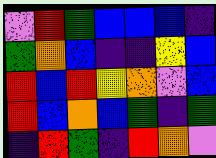[["violet", "red", "green", "blue", "blue", "blue", "indigo"], ["green", "orange", "blue", "indigo", "indigo", "yellow", "blue"], ["red", "blue", "red", "yellow", "orange", "violet", "blue"], ["red", "blue", "orange", "blue", "green", "indigo", "green"], ["indigo", "red", "green", "indigo", "red", "orange", "violet"]]